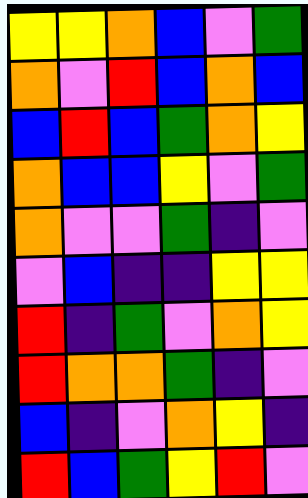[["yellow", "yellow", "orange", "blue", "violet", "green"], ["orange", "violet", "red", "blue", "orange", "blue"], ["blue", "red", "blue", "green", "orange", "yellow"], ["orange", "blue", "blue", "yellow", "violet", "green"], ["orange", "violet", "violet", "green", "indigo", "violet"], ["violet", "blue", "indigo", "indigo", "yellow", "yellow"], ["red", "indigo", "green", "violet", "orange", "yellow"], ["red", "orange", "orange", "green", "indigo", "violet"], ["blue", "indigo", "violet", "orange", "yellow", "indigo"], ["red", "blue", "green", "yellow", "red", "violet"]]